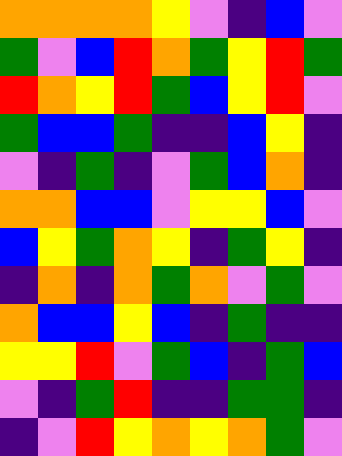[["orange", "orange", "orange", "orange", "yellow", "violet", "indigo", "blue", "violet"], ["green", "violet", "blue", "red", "orange", "green", "yellow", "red", "green"], ["red", "orange", "yellow", "red", "green", "blue", "yellow", "red", "violet"], ["green", "blue", "blue", "green", "indigo", "indigo", "blue", "yellow", "indigo"], ["violet", "indigo", "green", "indigo", "violet", "green", "blue", "orange", "indigo"], ["orange", "orange", "blue", "blue", "violet", "yellow", "yellow", "blue", "violet"], ["blue", "yellow", "green", "orange", "yellow", "indigo", "green", "yellow", "indigo"], ["indigo", "orange", "indigo", "orange", "green", "orange", "violet", "green", "violet"], ["orange", "blue", "blue", "yellow", "blue", "indigo", "green", "indigo", "indigo"], ["yellow", "yellow", "red", "violet", "green", "blue", "indigo", "green", "blue"], ["violet", "indigo", "green", "red", "indigo", "indigo", "green", "green", "indigo"], ["indigo", "violet", "red", "yellow", "orange", "yellow", "orange", "green", "violet"]]